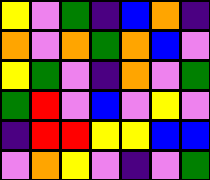[["yellow", "violet", "green", "indigo", "blue", "orange", "indigo"], ["orange", "violet", "orange", "green", "orange", "blue", "violet"], ["yellow", "green", "violet", "indigo", "orange", "violet", "green"], ["green", "red", "violet", "blue", "violet", "yellow", "violet"], ["indigo", "red", "red", "yellow", "yellow", "blue", "blue"], ["violet", "orange", "yellow", "violet", "indigo", "violet", "green"]]